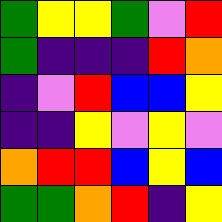[["green", "yellow", "yellow", "green", "violet", "red"], ["green", "indigo", "indigo", "indigo", "red", "orange"], ["indigo", "violet", "red", "blue", "blue", "yellow"], ["indigo", "indigo", "yellow", "violet", "yellow", "violet"], ["orange", "red", "red", "blue", "yellow", "blue"], ["green", "green", "orange", "red", "indigo", "yellow"]]